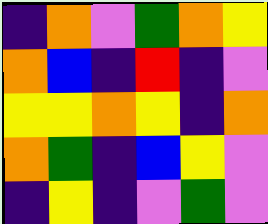[["indigo", "orange", "violet", "green", "orange", "yellow"], ["orange", "blue", "indigo", "red", "indigo", "violet"], ["yellow", "yellow", "orange", "yellow", "indigo", "orange"], ["orange", "green", "indigo", "blue", "yellow", "violet"], ["indigo", "yellow", "indigo", "violet", "green", "violet"]]